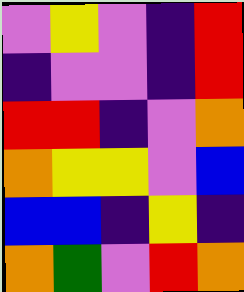[["violet", "yellow", "violet", "indigo", "red"], ["indigo", "violet", "violet", "indigo", "red"], ["red", "red", "indigo", "violet", "orange"], ["orange", "yellow", "yellow", "violet", "blue"], ["blue", "blue", "indigo", "yellow", "indigo"], ["orange", "green", "violet", "red", "orange"]]